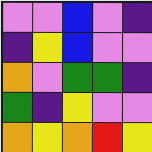[["violet", "violet", "blue", "violet", "indigo"], ["indigo", "yellow", "blue", "violet", "violet"], ["orange", "violet", "green", "green", "indigo"], ["green", "indigo", "yellow", "violet", "violet"], ["orange", "yellow", "orange", "red", "yellow"]]